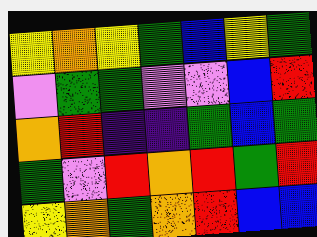[["yellow", "orange", "yellow", "green", "blue", "yellow", "green"], ["violet", "green", "green", "violet", "violet", "blue", "red"], ["orange", "red", "indigo", "indigo", "green", "blue", "green"], ["green", "violet", "red", "orange", "red", "green", "red"], ["yellow", "orange", "green", "orange", "red", "blue", "blue"]]